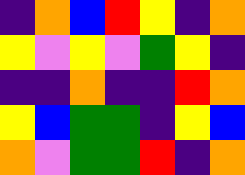[["indigo", "orange", "blue", "red", "yellow", "indigo", "orange"], ["yellow", "violet", "yellow", "violet", "green", "yellow", "indigo"], ["indigo", "indigo", "orange", "indigo", "indigo", "red", "orange"], ["yellow", "blue", "green", "green", "indigo", "yellow", "blue"], ["orange", "violet", "green", "green", "red", "indigo", "orange"]]